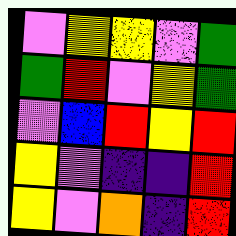[["violet", "yellow", "yellow", "violet", "green"], ["green", "red", "violet", "yellow", "green"], ["violet", "blue", "red", "yellow", "red"], ["yellow", "violet", "indigo", "indigo", "red"], ["yellow", "violet", "orange", "indigo", "red"]]